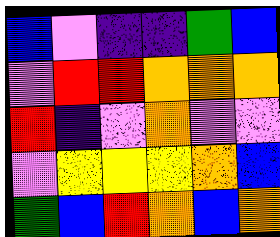[["blue", "violet", "indigo", "indigo", "green", "blue"], ["violet", "red", "red", "orange", "orange", "orange"], ["red", "indigo", "violet", "orange", "violet", "violet"], ["violet", "yellow", "yellow", "yellow", "orange", "blue"], ["green", "blue", "red", "orange", "blue", "orange"]]